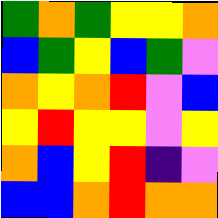[["green", "orange", "green", "yellow", "yellow", "orange"], ["blue", "green", "yellow", "blue", "green", "violet"], ["orange", "yellow", "orange", "red", "violet", "blue"], ["yellow", "red", "yellow", "yellow", "violet", "yellow"], ["orange", "blue", "yellow", "red", "indigo", "violet"], ["blue", "blue", "orange", "red", "orange", "orange"]]